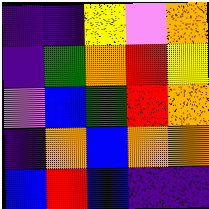[["indigo", "indigo", "yellow", "violet", "orange"], ["indigo", "green", "orange", "red", "yellow"], ["violet", "blue", "green", "red", "orange"], ["indigo", "orange", "blue", "orange", "orange"], ["blue", "red", "blue", "indigo", "indigo"]]